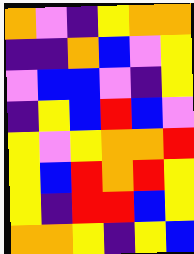[["orange", "violet", "indigo", "yellow", "orange", "orange"], ["indigo", "indigo", "orange", "blue", "violet", "yellow"], ["violet", "blue", "blue", "violet", "indigo", "yellow"], ["indigo", "yellow", "blue", "red", "blue", "violet"], ["yellow", "violet", "yellow", "orange", "orange", "red"], ["yellow", "blue", "red", "orange", "red", "yellow"], ["yellow", "indigo", "red", "red", "blue", "yellow"], ["orange", "orange", "yellow", "indigo", "yellow", "blue"]]